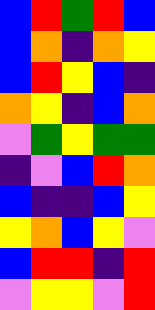[["blue", "red", "green", "red", "blue"], ["blue", "orange", "indigo", "orange", "yellow"], ["blue", "red", "yellow", "blue", "indigo"], ["orange", "yellow", "indigo", "blue", "orange"], ["violet", "green", "yellow", "green", "green"], ["indigo", "violet", "blue", "red", "orange"], ["blue", "indigo", "indigo", "blue", "yellow"], ["yellow", "orange", "blue", "yellow", "violet"], ["blue", "red", "red", "indigo", "red"], ["violet", "yellow", "yellow", "violet", "red"]]